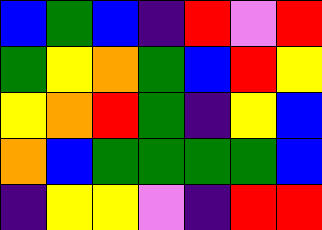[["blue", "green", "blue", "indigo", "red", "violet", "red"], ["green", "yellow", "orange", "green", "blue", "red", "yellow"], ["yellow", "orange", "red", "green", "indigo", "yellow", "blue"], ["orange", "blue", "green", "green", "green", "green", "blue"], ["indigo", "yellow", "yellow", "violet", "indigo", "red", "red"]]